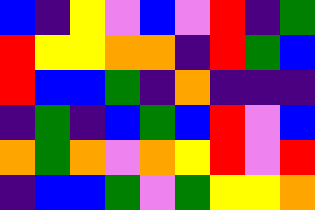[["blue", "indigo", "yellow", "violet", "blue", "violet", "red", "indigo", "green"], ["red", "yellow", "yellow", "orange", "orange", "indigo", "red", "green", "blue"], ["red", "blue", "blue", "green", "indigo", "orange", "indigo", "indigo", "indigo"], ["indigo", "green", "indigo", "blue", "green", "blue", "red", "violet", "blue"], ["orange", "green", "orange", "violet", "orange", "yellow", "red", "violet", "red"], ["indigo", "blue", "blue", "green", "violet", "green", "yellow", "yellow", "orange"]]